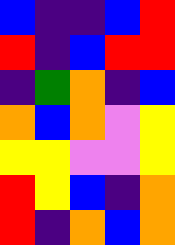[["blue", "indigo", "indigo", "blue", "red"], ["red", "indigo", "blue", "red", "red"], ["indigo", "green", "orange", "indigo", "blue"], ["orange", "blue", "orange", "violet", "yellow"], ["yellow", "yellow", "violet", "violet", "yellow"], ["red", "yellow", "blue", "indigo", "orange"], ["red", "indigo", "orange", "blue", "orange"]]